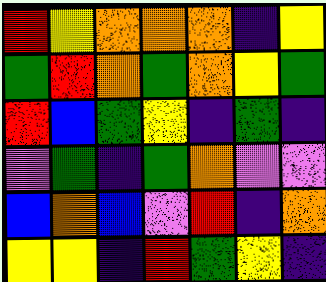[["red", "yellow", "orange", "orange", "orange", "indigo", "yellow"], ["green", "red", "orange", "green", "orange", "yellow", "green"], ["red", "blue", "green", "yellow", "indigo", "green", "indigo"], ["violet", "green", "indigo", "green", "orange", "violet", "violet"], ["blue", "orange", "blue", "violet", "red", "indigo", "orange"], ["yellow", "yellow", "indigo", "red", "green", "yellow", "indigo"]]